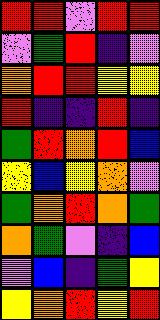[["red", "red", "violet", "red", "red"], ["violet", "green", "red", "indigo", "violet"], ["orange", "red", "red", "yellow", "yellow"], ["red", "indigo", "indigo", "red", "indigo"], ["green", "red", "orange", "red", "blue"], ["yellow", "blue", "yellow", "orange", "violet"], ["green", "orange", "red", "orange", "green"], ["orange", "green", "violet", "indigo", "blue"], ["violet", "blue", "indigo", "green", "yellow"], ["yellow", "orange", "red", "yellow", "red"]]